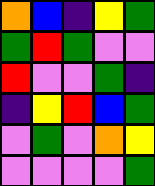[["orange", "blue", "indigo", "yellow", "green"], ["green", "red", "green", "violet", "violet"], ["red", "violet", "violet", "green", "indigo"], ["indigo", "yellow", "red", "blue", "green"], ["violet", "green", "violet", "orange", "yellow"], ["violet", "violet", "violet", "violet", "green"]]